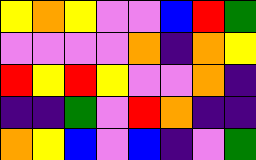[["yellow", "orange", "yellow", "violet", "violet", "blue", "red", "green"], ["violet", "violet", "violet", "violet", "orange", "indigo", "orange", "yellow"], ["red", "yellow", "red", "yellow", "violet", "violet", "orange", "indigo"], ["indigo", "indigo", "green", "violet", "red", "orange", "indigo", "indigo"], ["orange", "yellow", "blue", "violet", "blue", "indigo", "violet", "green"]]